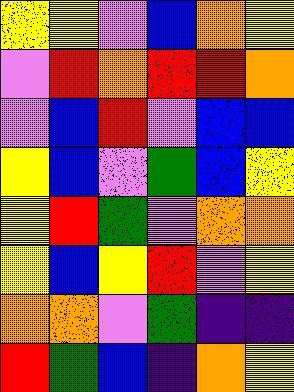[["yellow", "yellow", "violet", "blue", "orange", "yellow"], ["violet", "red", "orange", "red", "red", "orange"], ["violet", "blue", "red", "violet", "blue", "blue"], ["yellow", "blue", "violet", "green", "blue", "yellow"], ["yellow", "red", "green", "violet", "orange", "orange"], ["yellow", "blue", "yellow", "red", "violet", "yellow"], ["orange", "orange", "violet", "green", "indigo", "indigo"], ["red", "green", "blue", "indigo", "orange", "yellow"]]